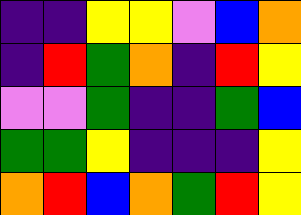[["indigo", "indigo", "yellow", "yellow", "violet", "blue", "orange"], ["indigo", "red", "green", "orange", "indigo", "red", "yellow"], ["violet", "violet", "green", "indigo", "indigo", "green", "blue"], ["green", "green", "yellow", "indigo", "indigo", "indigo", "yellow"], ["orange", "red", "blue", "orange", "green", "red", "yellow"]]